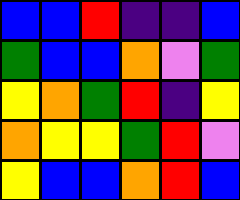[["blue", "blue", "red", "indigo", "indigo", "blue"], ["green", "blue", "blue", "orange", "violet", "green"], ["yellow", "orange", "green", "red", "indigo", "yellow"], ["orange", "yellow", "yellow", "green", "red", "violet"], ["yellow", "blue", "blue", "orange", "red", "blue"]]